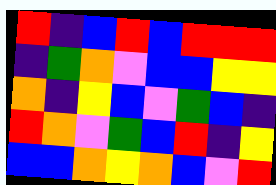[["red", "indigo", "blue", "red", "blue", "red", "red", "red"], ["indigo", "green", "orange", "violet", "blue", "blue", "yellow", "yellow"], ["orange", "indigo", "yellow", "blue", "violet", "green", "blue", "indigo"], ["red", "orange", "violet", "green", "blue", "red", "indigo", "yellow"], ["blue", "blue", "orange", "yellow", "orange", "blue", "violet", "red"]]